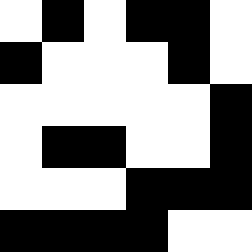[["white", "black", "white", "black", "black", "white"], ["black", "white", "white", "white", "black", "white"], ["white", "white", "white", "white", "white", "black"], ["white", "black", "black", "white", "white", "black"], ["white", "white", "white", "black", "black", "black"], ["black", "black", "black", "black", "white", "white"]]